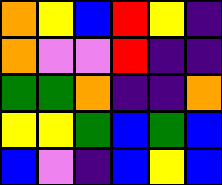[["orange", "yellow", "blue", "red", "yellow", "indigo"], ["orange", "violet", "violet", "red", "indigo", "indigo"], ["green", "green", "orange", "indigo", "indigo", "orange"], ["yellow", "yellow", "green", "blue", "green", "blue"], ["blue", "violet", "indigo", "blue", "yellow", "blue"]]